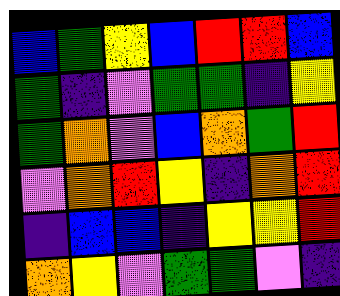[["blue", "green", "yellow", "blue", "red", "red", "blue"], ["green", "indigo", "violet", "green", "green", "indigo", "yellow"], ["green", "orange", "violet", "blue", "orange", "green", "red"], ["violet", "orange", "red", "yellow", "indigo", "orange", "red"], ["indigo", "blue", "blue", "indigo", "yellow", "yellow", "red"], ["orange", "yellow", "violet", "green", "green", "violet", "indigo"]]